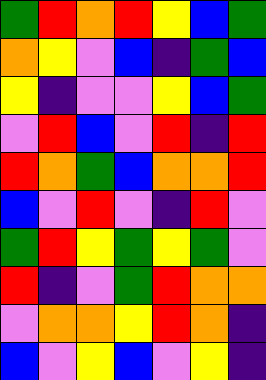[["green", "red", "orange", "red", "yellow", "blue", "green"], ["orange", "yellow", "violet", "blue", "indigo", "green", "blue"], ["yellow", "indigo", "violet", "violet", "yellow", "blue", "green"], ["violet", "red", "blue", "violet", "red", "indigo", "red"], ["red", "orange", "green", "blue", "orange", "orange", "red"], ["blue", "violet", "red", "violet", "indigo", "red", "violet"], ["green", "red", "yellow", "green", "yellow", "green", "violet"], ["red", "indigo", "violet", "green", "red", "orange", "orange"], ["violet", "orange", "orange", "yellow", "red", "orange", "indigo"], ["blue", "violet", "yellow", "blue", "violet", "yellow", "indigo"]]